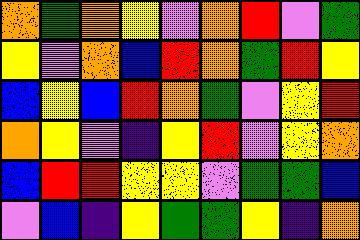[["orange", "green", "orange", "yellow", "violet", "orange", "red", "violet", "green"], ["yellow", "violet", "orange", "blue", "red", "orange", "green", "red", "yellow"], ["blue", "yellow", "blue", "red", "orange", "green", "violet", "yellow", "red"], ["orange", "yellow", "violet", "indigo", "yellow", "red", "violet", "yellow", "orange"], ["blue", "red", "red", "yellow", "yellow", "violet", "green", "green", "blue"], ["violet", "blue", "indigo", "yellow", "green", "green", "yellow", "indigo", "orange"]]